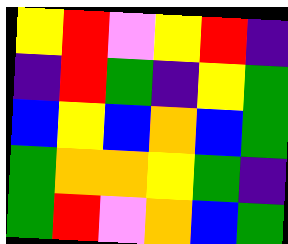[["yellow", "red", "violet", "yellow", "red", "indigo"], ["indigo", "red", "green", "indigo", "yellow", "green"], ["blue", "yellow", "blue", "orange", "blue", "green"], ["green", "orange", "orange", "yellow", "green", "indigo"], ["green", "red", "violet", "orange", "blue", "green"]]